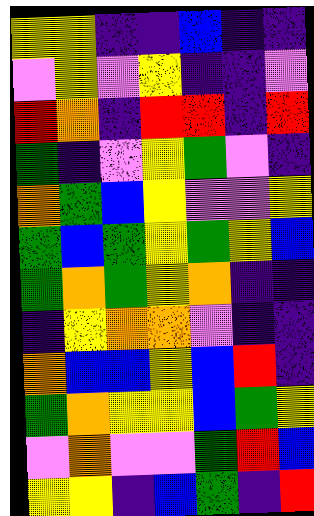[["yellow", "yellow", "indigo", "indigo", "blue", "indigo", "indigo"], ["violet", "yellow", "violet", "yellow", "indigo", "indigo", "violet"], ["red", "orange", "indigo", "red", "red", "indigo", "red"], ["green", "indigo", "violet", "yellow", "green", "violet", "indigo"], ["orange", "green", "blue", "yellow", "violet", "violet", "yellow"], ["green", "blue", "green", "yellow", "green", "yellow", "blue"], ["green", "orange", "green", "yellow", "orange", "indigo", "indigo"], ["indigo", "yellow", "orange", "orange", "violet", "indigo", "indigo"], ["orange", "blue", "blue", "yellow", "blue", "red", "indigo"], ["green", "orange", "yellow", "yellow", "blue", "green", "yellow"], ["violet", "orange", "violet", "violet", "green", "red", "blue"], ["yellow", "yellow", "indigo", "blue", "green", "indigo", "red"]]